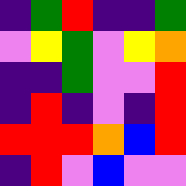[["indigo", "green", "red", "indigo", "indigo", "green"], ["violet", "yellow", "green", "violet", "yellow", "orange"], ["indigo", "indigo", "green", "violet", "violet", "red"], ["indigo", "red", "indigo", "violet", "indigo", "red"], ["red", "red", "red", "orange", "blue", "red"], ["indigo", "red", "violet", "blue", "violet", "violet"]]